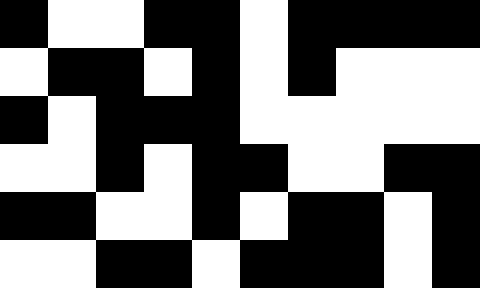[["black", "white", "white", "black", "black", "white", "black", "black", "black", "black"], ["white", "black", "black", "white", "black", "white", "black", "white", "white", "white"], ["black", "white", "black", "black", "black", "white", "white", "white", "white", "white"], ["white", "white", "black", "white", "black", "black", "white", "white", "black", "black"], ["black", "black", "white", "white", "black", "white", "black", "black", "white", "black"], ["white", "white", "black", "black", "white", "black", "black", "black", "white", "black"]]